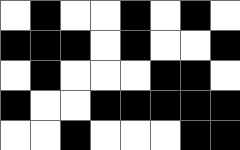[["white", "black", "white", "white", "black", "white", "black", "white"], ["black", "black", "black", "white", "black", "white", "white", "black"], ["white", "black", "white", "white", "white", "black", "black", "white"], ["black", "white", "white", "black", "black", "black", "black", "black"], ["white", "white", "black", "white", "white", "white", "black", "black"]]